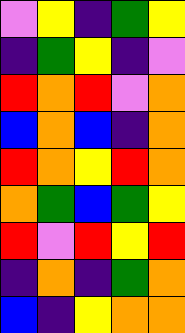[["violet", "yellow", "indigo", "green", "yellow"], ["indigo", "green", "yellow", "indigo", "violet"], ["red", "orange", "red", "violet", "orange"], ["blue", "orange", "blue", "indigo", "orange"], ["red", "orange", "yellow", "red", "orange"], ["orange", "green", "blue", "green", "yellow"], ["red", "violet", "red", "yellow", "red"], ["indigo", "orange", "indigo", "green", "orange"], ["blue", "indigo", "yellow", "orange", "orange"]]